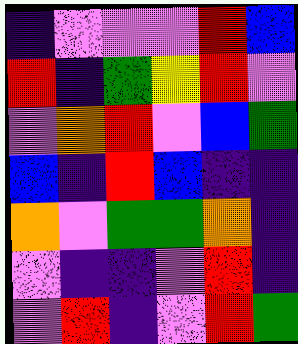[["indigo", "violet", "violet", "violet", "red", "blue"], ["red", "indigo", "green", "yellow", "red", "violet"], ["violet", "orange", "red", "violet", "blue", "green"], ["blue", "indigo", "red", "blue", "indigo", "indigo"], ["orange", "violet", "green", "green", "orange", "indigo"], ["violet", "indigo", "indigo", "violet", "red", "indigo"], ["violet", "red", "indigo", "violet", "red", "green"]]